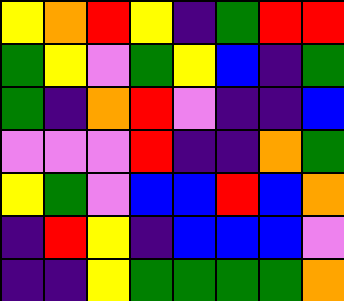[["yellow", "orange", "red", "yellow", "indigo", "green", "red", "red"], ["green", "yellow", "violet", "green", "yellow", "blue", "indigo", "green"], ["green", "indigo", "orange", "red", "violet", "indigo", "indigo", "blue"], ["violet", "violet", "violet", "red", "indigo", "indigo", "orange", "green"], ["yellow", "green", "violet", "blue", "blue", "red", "blue", "orange"], ["indigo", "red", "yellow", "indigo", "blue", "blue", "blue", "violet"], ["indigo", "indigo", "yellow", "green", "green", "green", "green", "orange"]]